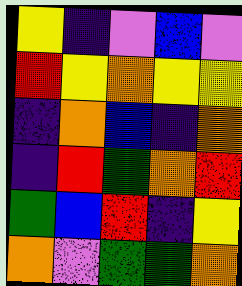[["yellow", "indigo", "violet", "blue", "violet"], ["red", "yellow", "orange", "yellow", "yellow"], ["indigo", "orange", "blue", "indigo", "orange"], ["indigo", "red", "green", "orange", "red"], ["green", "blue", "red", "indigo", "yellow"], ["orange", "violet", "green", "green", "orange"]]